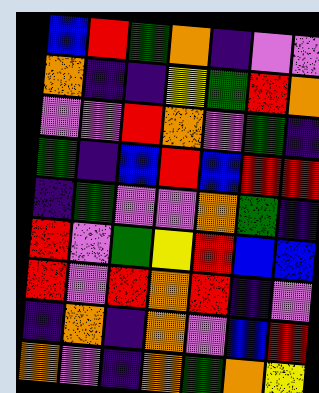[["blue", "red", "green", "orange", "indigo", "violet", "violet"], ["orange", "indigo", "indigo", "yellow", "green", "red", "orange"], ["violet", "violet", "red", "orange", "violet", "green", "indigo"], ["green", "indigo", "blue", "red", "blue", "red", "red"], ["indigo", "green", "violet", "violet", "orange", "green", "indigo"], ["red", "violet", "green", "yellow", "red", "blue", "blue"], ["red", "violet", "red", "orange", "red", "indigo", "violet"], ["indigo", "orange", "indigo", "orange", "violet", "blue", "red"], ["orange", "violet", "indigo", "orange", "green", "orange", "yellow"]]